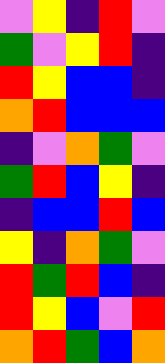[["violet", "yellow", "indigo", "red", "violet"], ["green", "violet", "yellow", "red", "indigo"], ["red", "yellow", "blue", "blue", "indigo"], ["orange", "red", "blue", "blue", "blue"], ["indigo", "violet", "orange", "green", "violet"], ["green", "red", "blue", "yellow", "indigo"], ["indigo", "blue", "blue", "red", "blue"], ["yellow", "indigo", "orange", "green", "violet"], ["red", "green", "red", "blue", "indigo"], ["red", "yellow", "blue", "violet", "red"], ["orange", "red", "green", "blue", "orange"]]